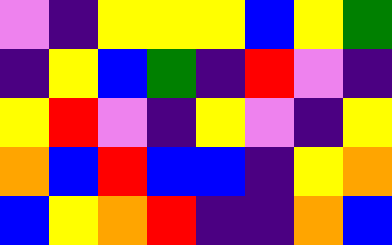[["violet", "indigo", "yellow", "yellow", "yellow", "blue", "yellow", "green"], ["indigo", "yellow", "blue", "green", "indigo", "red", "violet", "indigo"], ["yellow", "red", "violet", "indigo", "yellow", "violet", "indigo", "yellow"], ["orange", "blue", "red", "blue", "blue", "indigo", "yellow", "orange"], ["blue", "yellow", "orange", "red", "indigo", "indigo", "orange", "blue"]]